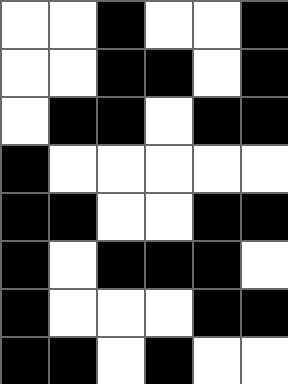[["white", "white", "black", "white", "white", "black"], ["white", "white", "black", "black", "white", "black"], ["white", "black", "black", "white", "black", "black"], ["black", "white", "white", "white", "white", "white"], ["black", "black", "white", "white", "black", "black"], ["black", "white", "black", "black", "black", "white"], ["black", "white", "white", "white", "black", "black"], ["black", "black", "white", "black", "white", "white"]]